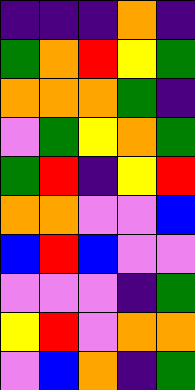[["indigo", "indigo", "indigo", "orange", "indigo"], ["green", "orange", "red", "yellow", "green"], ["orange", "orange", "orange", "green", "indigo"], ["violet", "green", "yellow", "orange", "green"], ["green", "red", "indigo", "yellow", "red"], ["orange", "orange", "violet", "violet", "blue"], ["blue", "red", "blue", "violet", "violet"], ["violet", "violet", "violet", "indigo", "green"], ["yellow", "red", "violet", "orange", "orange"], ["violet", "blue", "orange", "indigo", "green"]]